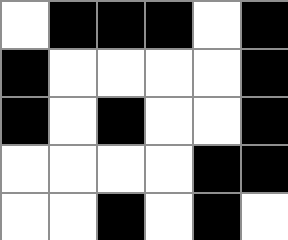[["white", "black", "black", "black", "white", "black"], ["black", "white", "white", "white", "white", "black"], ["black", "white", "black", "white", "white", "black"], ["white", "white", "white", "white", "black", "black"], ["white", "white", "black", "white", "black", "white"]]